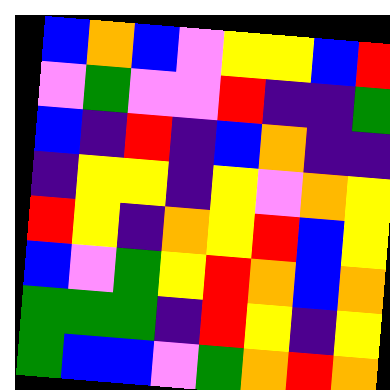[["blue", "orange", "blue", "violet", "yellow", "yellow", "blue", "red"], ["violet", "green", "violet", "violet", "red", "indigo", "indigo", "green"], ["blue", "indigo", "red", "indigo", "blue", "orange", "indigo", "indigo"], ["indigo", "yellow", "yellow", "indigo", "yellow", "violet", "orange", "yellow"], ["red", "yellow", "indigo", "orange", "yellow", "red", "blue", "yellow"], ["blue", "violet", "green", "yellow", "red", "orange", "blue", "orange"], ["green", "green", "green", "indigo", "red", "yellow", "indigo", "yellow"], ["green", "blue", "blue", "violet", "green", "orange", "red", "orange"]]